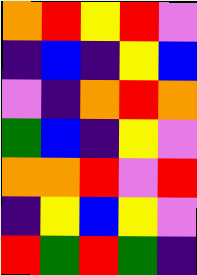[["orange", "red", "yellow", "red", "violet"], ["indigo", "blue", "indigo", "yellow", "blue"], ["violet", "indigo", "orange", "red", "orange"], ["green", "blue", "indigo", "yellow", "violet"], ["orange", "orange", "red", "violet", "red"], ["indigo", "yellow", "blue", "yellow", "violet"], ["red", "green", "red", "green", "indigo"]]